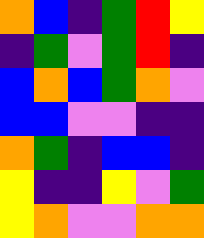[["orange", "blue", "indigo", "green", "red", "yellow"], ["indigo", "green", "violet", "green", "red", "indigo"], ["blue", "orange", "blue", "green", "orange", "violet"], ["blue", "blue", "violet", "violet", "indigo", "indigo"], ["orange", "green", "indigo", "blue", "blue", "indigo"], ["yellow", "indigo", "indigo", "yellow", "violet", "green"], ["yellow", "orange", "violet", "violet", "orange", "orange"]]